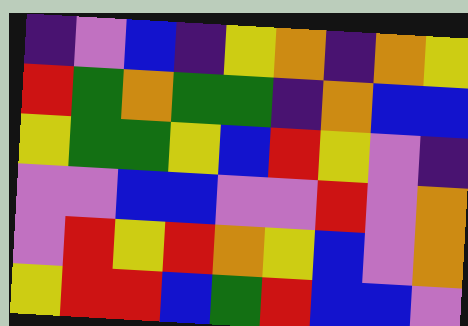[["indigo", "violet", "blue", "indigo", "yellow", "orange", "indigo", "orange", "yellow"], ["red", "green", "orange", "green", "green", "indigo", "orange", "blue", "blue"], ["yellow", "green", "green", "yellow", "blue", "red", "yellow", "violet", "indigo"], ["violet", "violet", "blue", "blue", "violet", "violet", "red", "violet", "orange"], ["violet", "red", "yellow", "red", "orange", "yellow", "blue", "violet", "orange"], ["yellow", "red", "red", "blue", "green", "red", "blue", "blue", "violet"]]